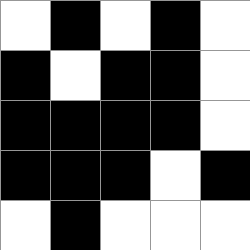[["white", "black", "white", "black", "white"], ["black", "white", "black", "black", "white"], ["black", "black", "black", "black", "white"], ["black", "black", "black", "white", "black"], ["white", "black", "white", "white", "white"]]